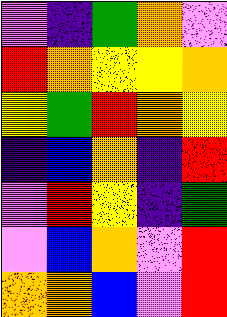[["violet", "indigo", "green", "orange", "violet"], ["red", "orange", "yellow", "yellow", "orange"], ["yellow", "green", "red", "orange", "yellow"], ["indigo", "blue", "orange", "indigo", "red"], ["violet", "red", "yellow", "indigo", "green"], ["violet", "blue", "orange", "violet", "red"], ["orange", "orange", "blue", "violet", "red"]]